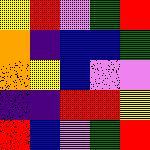[["yellow", "red", "violet", "green", "red"], ["orange", "indigo", "blue", "blue", "green"], ["orange", "yellow", "blue", "violet", "violet"], ["indigo", "indigo", "red", "red", "yellow"], ["red", "blue", "violet", "green", "red"]]